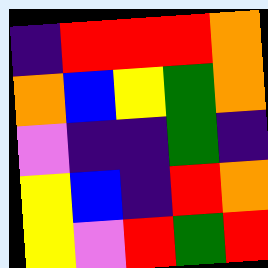[["indigo", "red", "red", "red", "orange"], ["orange", "blue", "yellow", "green", "orange"], ["violet", "indigo", "indigo", "green", "indigo"], ["yellow", "blue", "indigo", "red", "orange"], ["yellow", "violet", "red", "green", "red"]]